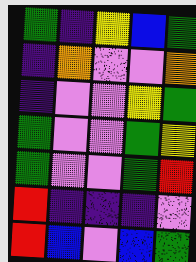[["green", "indigo", "yellow", "blue", "green"], ["indigo", "orange", "violet", "violet", "orange"], ["indigo", "violet", "violet", "yellow", "green"], ["green", "violet", "violet", "green", "yellow"], ["green", "violet", "violet", "green", "red"], ["red", "indigo", "indigo", "indigo", "violet"], ["red", "blue", "violet", "blue", "green"]]